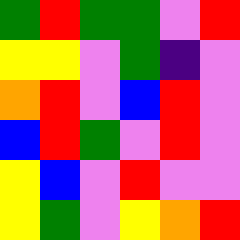[["green", "red", "green", "green", "violet", "red"], ["yellow", "yellow", "violet", "green", "indigo", "violet"], ["orange", "red", "violet", "blue", "red", "violet"], ["blue", "red", "green", "violet", "red", "violet"], ["yellow", "blue", "violet", "red", "violet", "violet"], ["yellow", "green", "violet", "yellow", "orange", "red"]]